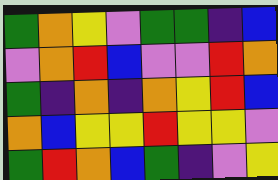[["green", "orange", "yellow", "violet", "green", "green", "indigo", "blue"], ["violet", "orange", "red", "blue", "violet", "violet", "red", "orange"], ["green", "indigo", "orange", "indigo", "orange", "yellow", "red", "blue"], ["orange", "blue", "yellow", "yellow", "red", "yellow", "yellow", "violet"], ["green", "red", "orange", "blue", "green", "indigo", "violet", "yellow"]]